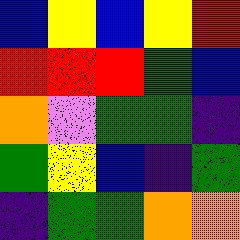[["blue", "yellow", "blue", "yellow", "red"], ["red", "red", "red", "green", "blue"], ["orange", "violet", "green", "green", "indigo"], ["green", "yellow", "blue", "indigo", "green"], ["indigo", "green", "green", "orange", "orange"]]